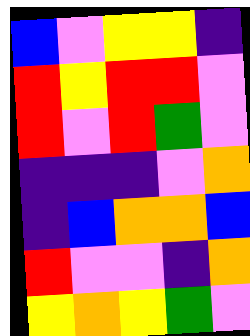[["blue", "violet", "yellow", "yellow", "indigo"], ["red", "yellow", "red", "red", "violet"], ["red", "violet", "red", "green", "violet"], ["indigo", "indigo", "indigo", "violet", "orange"], ["indigo", "blue", "orange", "orange", "blue"], ["red", "violet", "violet", "indigo", "orange"], ["yellow", "orange", "yellow", "green", "violet"]]